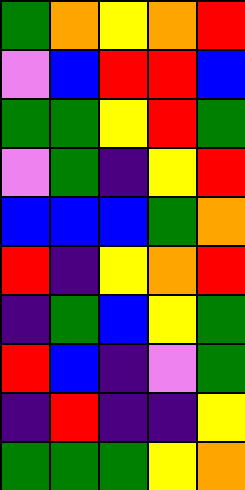[["green", "orange", "yellow", "orange", "red"], ["violet", "blue", "red", "red", "blue"], ["green", "green", "yellow", "red", "green"], ["violet", "green", "indigo", "yellow", "red"], ["blue", "blue", "blue", "green", "orange"], ["red", "indigo", "yellow", "orange", "red"], ["indigo", "green", "blue", "yellow", "green"], ["red", "blue", "indigo", "violet", "green"], ["indigo", "red", "indigo", "indigo", "yellow"], ["green", "green", "green", "yellow", "orange"]]